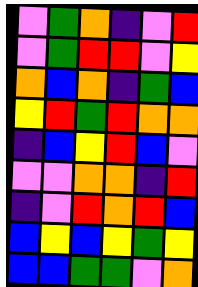[["violet", "green", "orange", "indigo", "violet", "red"], ["violet", "green", "red", "red", "violet", "yellow"], ["orange", "blue", "orange", "indigo", "green", "blue"], ["yellow", "red", "green", "red", "orange", "orange"], ["indigo", "blue", "yellow", "red", "blue", "violet"], ["violet", "violet", "orange", "orange", "indigo", "red"], ["indigo", "violet", "red", "orange", "red", "blue"], ["blue", "yellow", "blue", "yellow", "green", "yellow"], ["blue", "blue", "green", "green", "violet", "orange"]]